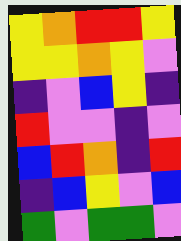[["yellow", "orange", "red", "red", "yellow"], ["yellow", "yellow", "orange", "yellow", "violet"], ["indigo", "violet", "blue", "yellow", "indigo"], ["red", "violet", "violet", "indigo", "violet"], ["blue", "red", "orange", "indigo", "red"], ["indigo", "blue", "yellow", "violet", "blue"], ["green", "violet", "green", "green", "violet"]]